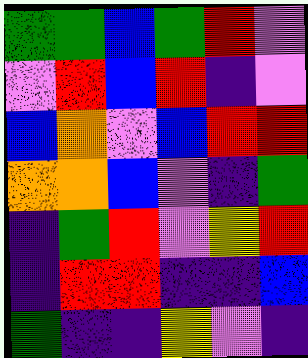[["green", "green", "blue", "green", "red", "violet"], ["violet", "red", "blue", "red", "indigo", "violet"], ["blue", "orange", "violet", "blue", "red", "red"], ["orange", "orange", "blue", "violet", "indigo", "green"], ["indigo", "green", "red", "violet", "yellow", "red"], ["indigo", "red", "red", "indigo", "indigo", "blue"], ["green", "indigo", "indigo", "yellow", "violet", "indigo"]]